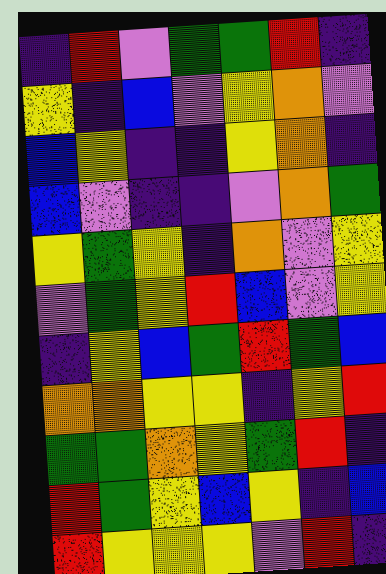[["indigo", "red", "violet", "green", "green", "red", "indigo"], ["yellow", "indigo", "blue", "violet", "yellow", "orange", "violet"], ["blue", "yellow", "indigo", "indigo", "yellow", "orange", "indigo"], ["blue", "violet", "indigo", "indigo", "violet", "orange", "green"], ["yellow", "green", "yellow", "indigo", "orange", "violet", "yellow"], ["violet", "green", "yellow", "red", "blue", "violet", "yellow"], ["indigo", "yellow", "blue", "green", "red", "green", "blue"], ["orange", "orange", "yellow", "yellow", "indigo", "yellow", "red"], ["green", "green", "orange", "yellow", "green", "red", "indigo"], ["red", "green", "yellow", "blue", "yellow", "indigo", "blue"], ["red", "yellow", "yellow", "yellow", "violet", "red", "indigo"]]